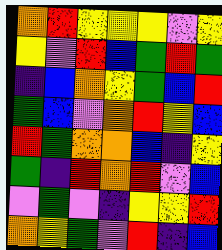[["orange", "red", "yellow", "yellow", "yellow", "violet", "yellow"], ["yellow", "violet", "red", "blue", "green", "red", "green"], ["indigo", "blue", "orange", "yellow", "green", "blue", "red"], ["green", "blue", "violet", "orange", "red", "yellow", "blue"], ["red", "green", "orange", "orange", "blue", "indigo", "yellow"], ["green", "indigo", "red", "orange", "red", "violet", "blue"], ["violet", "green", "violet", "indigo", "yellow", "yellow", "red"], ["orange", "yellow", "green", "violet", "red", "indigo", "blue"]]